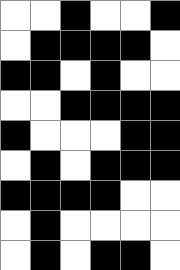[["white", "white", "black", "white", "white", "black"], ["white", "black", "black", "black", "black", "white"], ["black", "black", "white", "black", "white", "white"], ["white", "white", "black", "black", "black", "black"], ["black", "white", "white", "white", "black", "black"], ["white", "black", "white", "black", "black", "black"], ["black", "black", "black", "black", "white", "white"], ["white", "black", "white", "white", "white", "white"], ["white", "black", "white", "black", "black", "white"]]